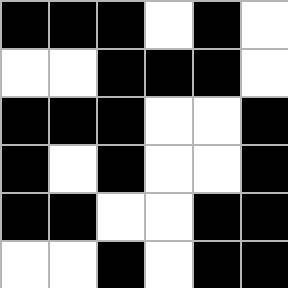[["black", "black", "black", "white", "black", "white"], ["white", "white", "black", "black", "black", "white"], ["black", "black", "black", "white", "white", "black"], ["black", "white", "black", "white", "white", "black"], ["black", "black", "white", "white", "black", "black"], ["white", "white", "black", "white", "black", "black"]]